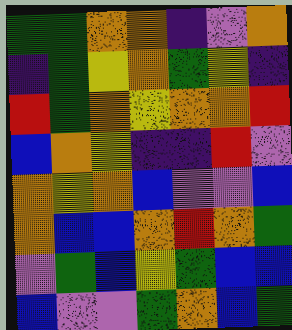[["green", "green", "orange", "orange", "indigo", "violet", "orange"], ["indigo", "green", "yellow", "orange", "green", "yellow", "indigo"], ["red", "green", "orange", "yellow", "orange", "orange", "red"], ["blue", "orange", "yellow", "indigo", "indigo", "red", "violet"], ["orange", "yellow", "orange", "blue", "violet", "violet", "blue"], ["orange", "blue", "blue", "orange", "red", "orange", "green"], ["violet", "green", "blue", "yellow", "green", "blue", "blue"], ["blue", "violet", "violet", "green", "orange", "blue", "green"]]